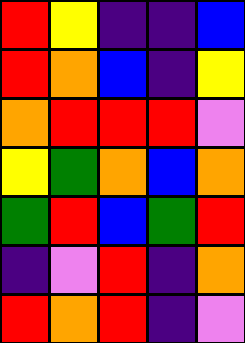[["red", "yellow", "indigo", "indigo", "blue"], ["red", "orange", "blue", "indigo", "yellow"], ["orange", "red", "red", "red", "violet"], ["yellow", "green", "orange", "blue", "orange"], ["green", "red", "blue", "green", "red"], ["indigo", "violet", "red", "indigo", "orange"], ["red", "orange", "red", "indigo", "violet"]]